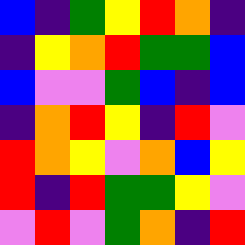[["blue", "indigo", "green", "yellow", "red", "orange", "indigo"], ["indigo", "yellow", "orange", "red", "green", "green", "blue"], ["blue", "violet", "violet", "green", "blue", "indigo", "blue"], ["indigo", "orange", "red", "yellow", "indigo", "red", "violet"], ["red", "orange", "yellow", "violet", "orange", "blue", "yellow"], ["red", "indigo", "red", "green", "green", "yellow", "violet"], ["violet", "red", "violet", "green", "orange", "indigo", "red"]]